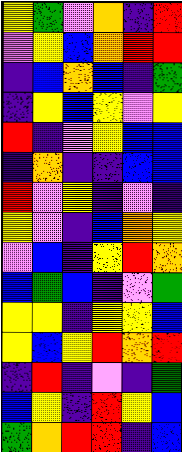[["yellow", "green", "violet", "orange", "indigo", "red"], ["violet", "yellow", "blue", "orange", "red", "red"], ["indigo", "blue", "orange", "blue", "indigo", "green"], ["indigo", "yellow", "blue", "yellow", "violet", "yellow"], ["red", "indigo", "violet", "yellow", "blue", "blue"], ["indigo", "orange", "indigo", "indigo", "blue", "blue"], ["red", "violet", "yellow", "indigo", "violet", "indigo"], ["yellow", "violet", "indigo", "blue", "orange", "yellow"], ["violet", "blue", "indigo", "yellow", "red", "orange"], ["blue", "green", "blue", "indigo", "violet", "green"], ["yellow", "yellow", "indigo", "yellow", "yellow", "blue"], ["yellow", "blue", "yellow", "red", "orange", "red"], ["indigo", "red", "indigo", "violet", "indigo", "green"], ["blue", "yellow", "indigo", "red", "yellow", "blue"], ["green", "orange", "red", "red", "indigo", "blue"]]